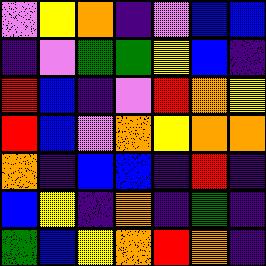[["violet", "yellow", "orange", "indigo", "violet", "blue", "blue"], ["indigo", "violet", "green", "green", "yellow", "blue", "indigo"], ["red", "blue", "indigo", "violet", "red", "orange", "yellow"], ["red", "blue", "violet", "orange", "yellow", "orange", "orange"], ["orange", "indigo", "blue", "blue", "indigo", "red", "indigo"], ["blue", "yellow", "indigo", "orange", "indigo", "green", "indigo"], ["green", "blue", "yellow", "orange", "red", "orange", "indigo"]]